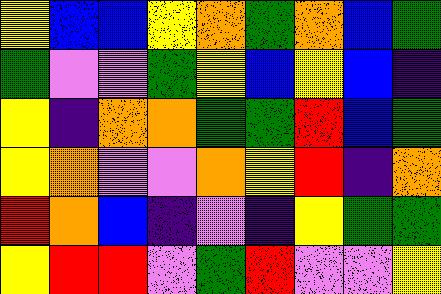[["yellow", "blue", "blue", "yellow", "orange", "green", "orange", "blue", "green"], ["green", "violet", "violet", "green", "yellow", "blue", "yellow", "blue", "indigo"], ["yellow", "indigo", "orange", "orange", "green", "green", "red", "blue", "green"], ["yellow", "orange", "violet", "violet", "orange", "yellow", "red", "indigo", "orange"], ["red", "orange", "blue", "indigo", "violet", "indigo", "yellow", "green", "green"], ["yellow", "red", "red", "violet", "green", "red", "violet", "violet", "yellow"]]